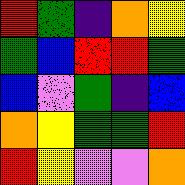[["red", "green", "indigo", "orange", "yellow"], ["green", "blue", "red", "red", "green"], ["blue", "violet", "green", "indigo", "blue"], ["orange", "yellow", "green", "green", "red"], ["red", "yellow", "violet", "violet", "orange"]]